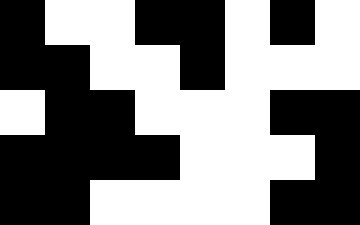[["black", "white", "white", "black", "black", "white", "black", "white"], ["black", "black", "white", "white", "black", "white", "white", "white"], ["white", "black", "black", "white", "white", "white", "black", "black"], ["black", "black", "black", "black", "white", "white", "white", "black"], ["black", "black", "white", "white", "white", "white", "black", "black"]]